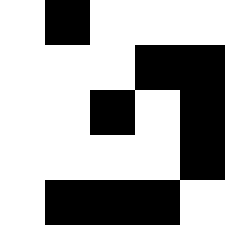[["white", "black", "white", "white", "white"], ["white", "white", "white", "black", "black"], ["white", "white", "black", "white", "black"], ["white", "white", "white", "white", "black"], ["white", "black", "black", "black", "white"]]